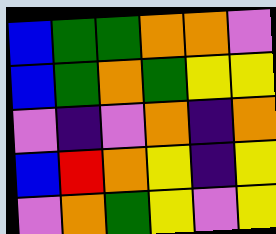[["blue", "green", "green", "orange", "orange", "violet"], ["blue", "green", "orange", "green", "yellow", "yellow"], ["violet", "indigo", "violet", "orange", "indigo", "orange"], ["blue", "red", "orange", "yellow", "indigo", "yellow"], ["violet", "orange", "green", "yellow", "violet", "yellow"]]